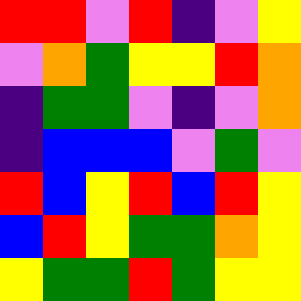[["red", "red", "violet", "red", "indigo", "violet", "yellow"], ["violet", "orange", "green", "yellow", "yellow", "red", "orange"], ["indigo", "green", "green", "violet", "indigo", "violet", "orange"], ["indigo", "blue", "blue", "blue", "violet", "green", "violet"], ["red", "blue", "yellow", "red", "blue", "red", "yellow"], ["blue", "red", "yellow", "green", "green", "orange", "yellow"], ["yellow", "green", "green", "red", "green", "yellow", "yellow"]]